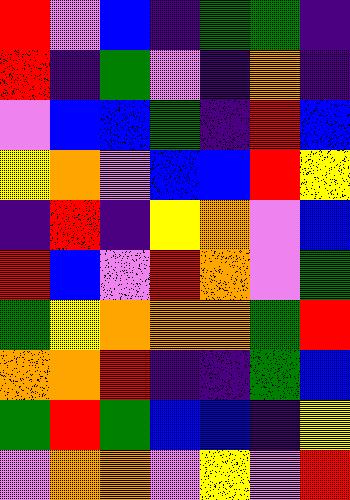[["red", "violet", "blue", "indigo", "green", "green", "indigo"], ["red", "indigo", "green", "violet", "indigo", "orange", "indigo"], ["violet", "blue", "blue", "green", "indigo", "red", "blue"], ["yellow", "orange", "violet", "blue", "blue", "red", "yellow"], ["indigo", "red", "indigo", "yellow", "orange", "violet", "blue"], ["red", "blue", "violet", "red", "orange", "violet", "green"], ["green", "yellow", "orange", "orange", "orange", "green", "red"], ["orange", "orange", "red", "indigo", "indigo", "green", "blue"], ["green", "red", "green", "blue", "blue", "indigo", "yellow"], ["violet", "orange", "orange", "violet", "yellow", "violet", "red"]]